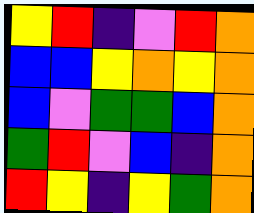[["yellow", "red", "indigo", "violet", "red", "orange"], ["blue", "blue", "yellow", "orange", "yellow", "orange"], ["blue", "violet", "green", "green", "blue", "orange"], ["green", "red", "violet", "blue", "indigo", "orange"], ["red", "yellow", "indigo", "yellow", "green", "orange"]]